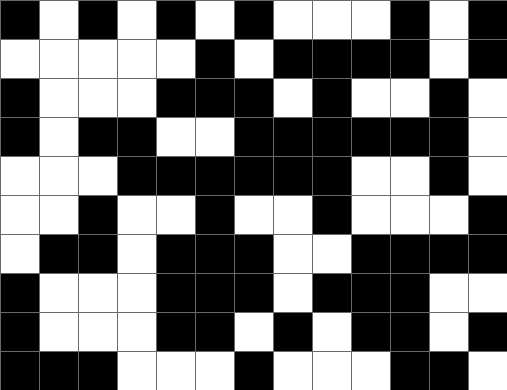[["black", "white", "black", "white", "black", "white", "black", "white", "white", "white", "black", "white", "black"], ["white", "white", "white", "white", "white", "black", "white", "black", "black", "black", "black", "white", "black"], ["black", "white", "white", "white", "black", "black", "black", "white", "black", "white", "white", "black", "white"], ["black", "white", "black", "black", "white", "white", "black", "black", "black", "black", "black", "black", "white"], ["white", "white", "white", "black", "black", "black", "black", "black", "black", "white", "white", "black", "white"], ["white", "white", "black", "white", "white", "black", "white", "white", "black", "white", "white", "white", "black"], ["white", "black", "black", "white", "black", "black", "black", "white", "white", "black", "black", "black", "black"], ["black", "white", "white", "white", "black", "black", "black", "white", "black", "black", "black", "white", "white"], ["black", "white", "white", "white", "black", "black", "white", "black", "white", "black", "black", "white", "black"], ["black", "black", "black", "white", "white", "white", "black", "white", "white", "white", "black", "black", "white"]]